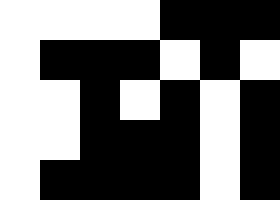[["white", "white", "white", "white", "black", "black", "black"], ["white", "black", "black", "black", "white", "black", "white"], ["white", "white", "black", "white", "black", "white", "black"], ["white", "white", "black", "black", "black", "white", "black"], ["white", "black", "black", "black", "black", "white", "black"]]